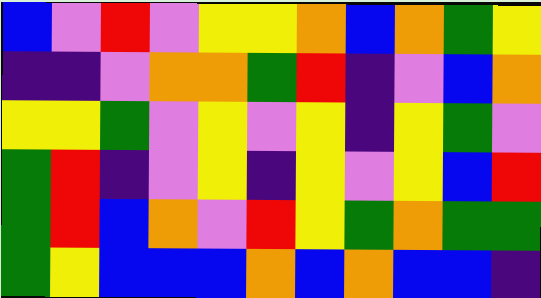[["blue", "violet", "red", "violet", "yellow", "yellow", "orange", "blue", "orange", "green", "yellow"], ["indigo", "indigo", "violet", "orange", "orange", "green", "red", "indigo", "violet", "blue", "orange"], ["yellow", "yellow", "green", "violet", "yellow", "violet", "yellow", "indigo", "yellow", "green", "violet"], ["green", "red", "indigo", "violet", "yellow", "indigo", "yellow", "violet", "yellow", "blue", "red"], ["green", "red", "blue", "orange", "violet", "red", "yellow", "green", "orange", "green", "green"], ["green", "yellow", "blue", "blue", "blue", "orange", "blue", "orange", "blue", "blue", "indigo"]]